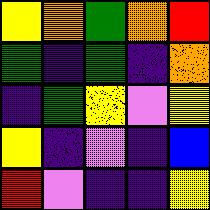[["yellow", "orange", "green", "orange", "red"], ["green", "indigo", "green", "indigo", "orange"], ["indigo", "green", "yellow", "violet", "yellow"], ["yellow", "indigo", "violet", "indigo", "blue"], ["red", "violet", "indigo", "indigo", "yellow"]]